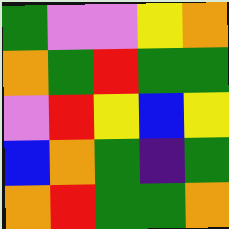[["green", "violet", "violet", "yellow", "orange"], ["orange", "green", "red", "green", "green"], ["violet", "red", "yellow", "blue", "yellow"], ["blue", "orange", "green", "indigo", "green"], ["orange", "red", "green", "green", "orange"]]